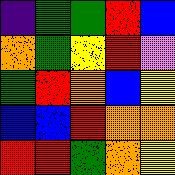[["indigo", "green", "green", "red", "blue"], ["orange", "green", "yellow", "red", "violet"], ["green", "red", "orange", "blue", "yellow"], ["blue", "blue", "red", "orange", "orange"], ["red", "red", "green", "orange", "yellow"]]